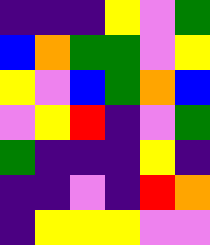[["indigo", "indigo", "indigo", "yellow", "violet", "green"], ["blue", "orange", "green", "green", "violet", "yellow"], ["yellow", "violet", "blue", "green", "orange", "blue"], ["violet", "yellow", "red", "indigo", "violet", "green"], ["green", "indigo", "indigo", "indigo", "yellow", "indigo"], ["indigo", "indigo", "violet", "indigo", "red", "orange"], ["indigo", "yellow", "yellow", "yellow", "violet", "violet"]]